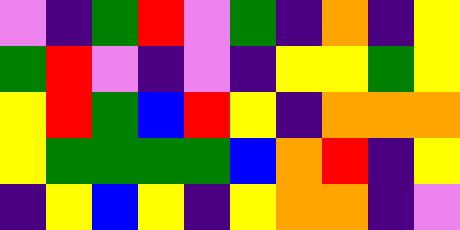[["violet", "indigo", "green", "red", "violet", "green", "indigo", "orange", "indigo", "yellow"], ["green", "red", "violet", "indigo", "violet", "indigo", "yellow", "yellow", "green", "yellow"], ["yellow", "red", "green", "blue", "red", "yellow", "indigo", "orange", "orange", "orange"], ["yellow", "green", "green", "green", "green", "blue", "orange", "red", "indigo", "yellow"], ["indigo", "yellow", "blue", "yellow", "indigo", "yellow", "orange", "orange", "indigo", "violet"]]